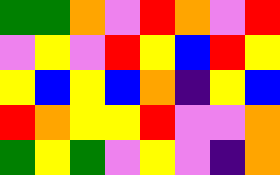[["green", "green", "orange", "violet", "red", "orange", "violet", "red"], ["violet", "yellow", "violet", "red", "yellow", "blue", "red", "yellow"], ["yellow", "blue", "yellow", "blue", "orange", "indigo", "yellow", "blue"], ["red", "orange", "yellow", "yellow", "red", "violet", "violet", "orange"], ["green", "yellow", "green", "violet", "yellow", "violet", "indigo", "orange"]]